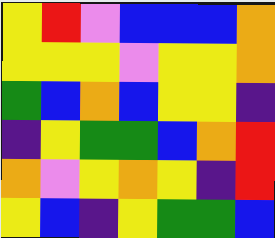[["yellow", "red", "violet", "blue", "blue", "blue", "orange"], ["yellow", "yellow", "yellow", "violet", "yellow", "yellow", "orange"], ["green", "blue", "orange", "blue", "yellow", "yellow", "indigo"], ["indigo", "yellow", "green", "green", "blue", "orange", "red"], ["orange", "violet", "yellow", "orange", "yellow", "indigo", "red"], ["yellow", "blue", "indigo", "yellow", "green", "green", "blue"]]